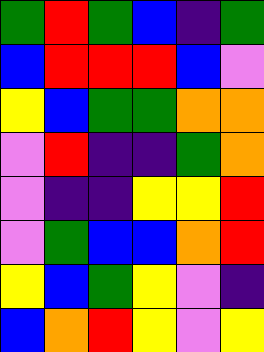[["green", "red", "green", "blue", "indigo", "green"], ["blue", "red", "red", "red", "blue", "violet"], ["yellow", "blue", "green", "green", "orange", "orange"], ["violet", "red", "indigo", "indigo", "green", "orange"], ["violet", "indigo", "indigo", "yellow", "yellow", "red"], ["violet", "green", "blue", "blue", "orange", "red"], ["yellow", "blue", "green", "yellow", "violet", "indigo"], ["blue", "orange", "red", "yellow", "violet", "yellow"]]